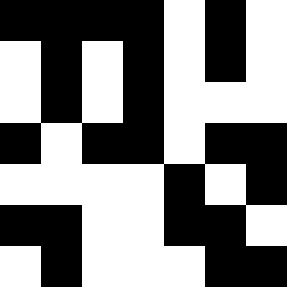[["black", "black", "black", "black", "white", "black", "white"], ["white", "black", "white", "black", "white", "black", "white"], ["white", "black", "white", "black", "white", "white", "white"], ["black", "white", "black", "black", "white", "black", "black"], ["white", "white", "white", "white", "black", "white", "black"], ["black", "black", "white", "white", "black", "black", "white"], ["white", "black", "white", "white", "white", "black", "black"]]